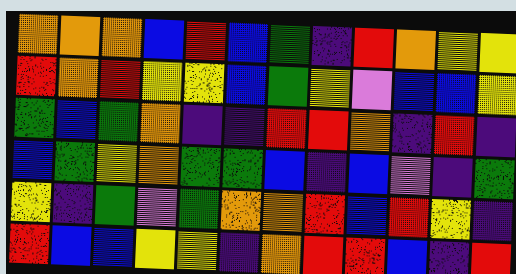[["orange", "orange", "orange", "blue", "red", "blue", "green", "indigo", "red", "orange", "yellow", "yellow"], ["red", "orange", "red", "yellow", "yellow", "blue", "green", "yellow", "violet", "blue", "blue", "yellow"], ["green", "blue", "green", "orange", "indigo", "indigo", "red", "red", "orange", "indigo", "red", "indigo"], ["blue", "green", "yellow", "orange", "green", "green", "blue", "indigo", "blue", "violet", "indigo", "green"], ["yellow", "indigo", "green", "violet", "green", "orange", "orange", "red", "blue", "red", "yellow", "indigo"], ["red", "blue", "blue", "yellow", "yellow", "indigo", "orange", "red", "red", "blue", "indigo", "red"]]